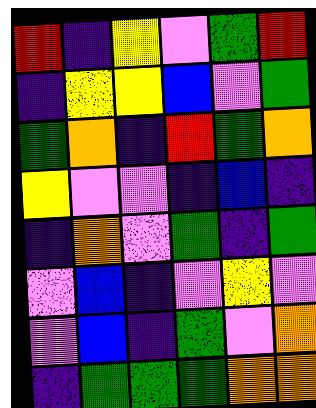[["red", "indigo", "yellow", "violet", "green", "red"], ["indigo", "yellow", "yellow", "blue", "violet", "green"], ["green", "orange", "indigo", "red", "green", "orange"], ["yellow", "violet", "violet", "indigo", "blue", "indigo"], ["indigo", "orange", "violet", "green", "indigo", "green"], ["violet", "blue", "indigo", "violet", "yellow", "violet"], ["violet", "blue", "indigo", "green", "violet", "orange"], ["indigo", "green", "green", "green", "orange", "orange"]]